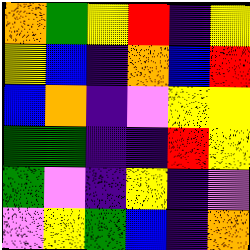[["orange", "green", "yellow", "red", "indigo", "yellow"], ["yellow", "blue", "indigo", "orange", "blue", "red"], ["blue", "orange", "indigo", "violet", "yellow", "yellow"], ["green", "green", "indigo", "indigo", "red", "yellow"], ["green", "violet", "indigo", "yellow", "indigo", "violet"], ["violet", "yellow", "green", "blue", "indigo", "orange"]]